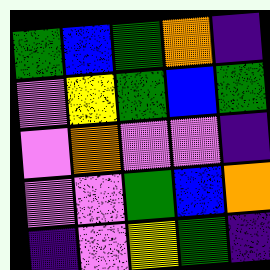[["green", "blue", "green", "orange", "indigo"], ["violet", "yellow", "green", "blue", "green"], ["violet", "orange", "violet", "violet", "indigo"], ["violet", "violet", "green", "blue", "orange"], ["indigo", "violet", "yellow", "green", "indigo"]]